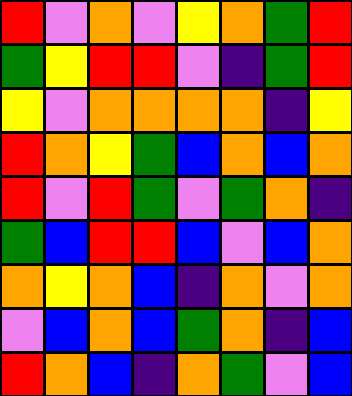[["red", "violet", "orange", "violet", "yellow", "orange", "green", "red"], ["green", "yellow", "red", "red", "violet", "indigo", "green", "red"], ["yellow", "violet", "orange", "orange", "orange", "orange", "indigo", "yellow"], ["red", "orange", "yellow", "green", "blue", "orange", "blue", "orange"], ["red", "violet", "red", "green", "violet", "green", "orange", "indigo"], ["green", "blue", "red", "red", "blue", "violet", "blue", "orange"], ["orange", "yellow", "orange", "blue", "indigo", "orange", "violet", "orange"], ["violet", "blue", "orange", "blue", "green", "orange", "indigo", "blue"], ["red", "orange", "blue", "indigo", "orange", "green", "violet", "blue"]]